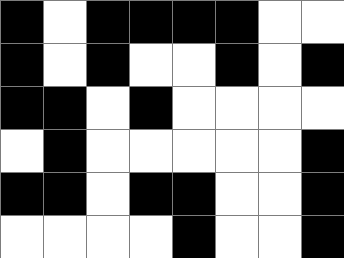[["black", "white", "black", "black", "black", "black", "white", "white"], ["black", "white", "black", "white", "white", "black", "white", "black"], ["black", "black", "white", "black", "white", "white", "white", "white"], ["white", "black", "white", "white", "white", "white", "white", "black"], ["black", "black", "white", "black", "black", "white", "white", "black"], ["white", "white", "white", "white", "black", "white", "white", "black"]]